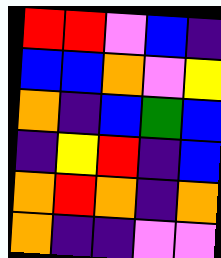[["red", "red", "violet", "blue", "indigo"], ["blue", "blue", "orange", "violet", "yellow"], ["orange", "indigo", "blue", "green", "blue"], ["indigo", "yellow", "red", "indigo", "blue"], ["orange", "red", "orange", "indigo", "orange"], ["orange", "indigo", "indigo", "violet", "violet"]]